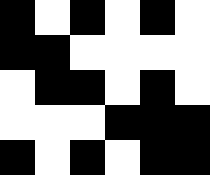[["black", "white", "black", "white", "black", "white"], ["black", "black", "white", "white", "white", "white"], ["white", "black", "black", "white", "black", "white"], ["white", "white", "white", "black", "black", "black"], ["black", "white", "black", "white", "black", "black"]]